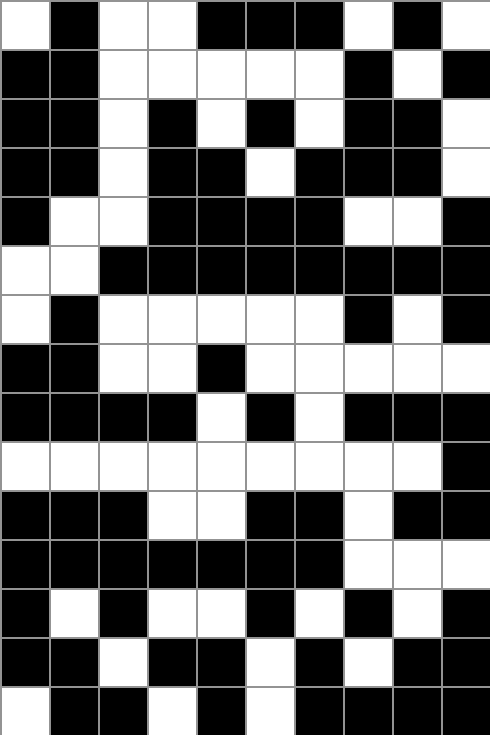[["white", "black", "white", "white", "black", "black", "black", "white", "black", "white"], ["black", "black", "white", "white", "white", "white", "white", "black", "white", "black"], ["black", "black", "white", "black", "white", "black", "white", "black", "black", "white"], ["black", "black", "white", "black", "black", "white", "black", "black", "black", "white"], ["black", "white", "white", "black", "black", "black", "black", "white", "white", "black"], ["white", "white", "black", "black", "black", "black", "black", "black", "black", "black"], ["white", "black", "white", "white", "white", "white", "white", "black", "white", "black"], ["black", "black", "white", "white", "black", "white", "white", "white", "white", "white"], ["black", "black", "black", "black", "white", "black", "white", "black", "black", "black"], ["white", "white", "white", "white", "white", "white", "white", "white", "white", "black"], ["black", "black", "black", "white", "white", "black", "black", "white", "black", "black"], ["black", "black", "black", "black", "black", "black", "black", "white", "white", "white"], ["black", "white", "black", "white", "white", "black", "white", "black", "white", "black"], ["black", "black", "white", "black", "black", "white", "black", "white", "black", "black"], ["white", "black", "black", "white", "black", "white", "black", "black", "black", "black"]]